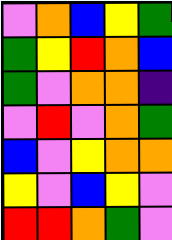[["violet", "orange", "blue", "yellow", "green"], ["green", "yellow", "red", "orange", "blue"], ["green", "violet", "orange", "orange", "indigo"], ["violet", "red", "violet", "orange", "green"], ["blue", "violet", "yellow", "orange", "orange"], ["yellow", "violet", "blue", "yellow", "violet"], ["red", "red", "orange", "green", "violet"]]